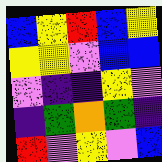[["blue", "yellow", "red", "blue", "yellow"], ["yellow", "yellow", "violet", "blue", "blue"], ["violet", "indigo", "indigo", "yellow", "violet"], ["indigo", "green", "orange", "green", "indigo"], ["red", "violet", "yellow", "violet", "blue"]]